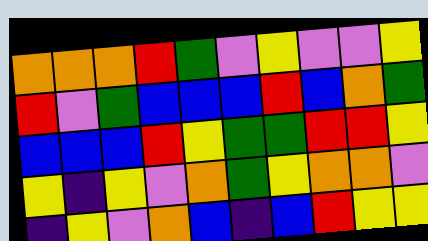[["orange", "orange", "orange", "red", "green", "violet", "yellow", "violet", "violet", "yellow"], ["red", "violet", "green", "blue", "blue", "blue", "red", "blue", "orange", "green"], ["blue", "blue", "blue", "red", "yellow", "green", "green", "red", "red", "yellow"], ["yellow", "indigo", "yellow", "violet", "orange", "green", "yellow", "orange", "orange", "violet"], ["indigo", "yellow", "violet", "orange", "blue", "indigo", "blue", "red", "yellow", "yellow"]]